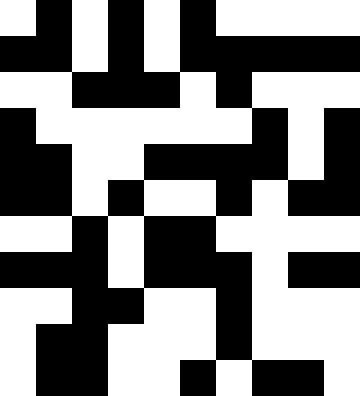[["white", "black", "white", "black", "white", "black", "white", "white", "white", "white"], ["black", "black", "white", "black", "white", "black", "black", "black", "black", "black"], ["white", "white", "black", "black", "black", "white", "black", "white", "white", "white"], ["black", "white", "white", "white", "white", "white", "white", "black", "white", "black"], ["black", "black", "white", "white", "black", "black", "black", "black", "white", "black"], ["black", "black", "white", "black", "white", "white", "black", "white", "black", "black"], ["white", "white", "black", "white", "black", "black", "white", "white", "white", "white"], ["black", "black", "black", "white", "black", "black", "black", "white", "black", "black"], ["white", "white", "black", "black", "white", "white", "black", "white", "white", "white"], ["white", "black", "black", "white", "white", "white", "black", "white", "white", "white"], ["white", "black", "black", "white", "white", "black", "white", "black", "black", "white"]]